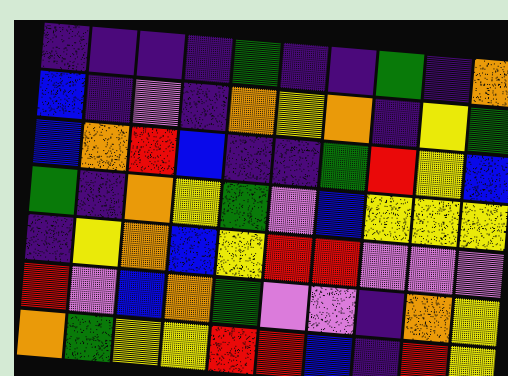[["indigo", "indigo", "indigo", "indigo", "green", "indigo", "indigo", "green", "indigo", "orange"], ["blue", "indigo", "violet", "indigo", "orange", "yellow", "orange", "indigo", "yellow", "green"], ["blue", "orange", "red", "blue", "indigo", "indigo", "green", "red", "yellow", "blue"], ["green", "indigo", "orange", "yellow", "green", "violet", "blue", "yellow", "yellow", "yellow"], ["indigo", "yellow", "orange", "blue", "yellow", "red", "red", "violet", "violet", "violet"], ["red", "violet", "blue", "orange", "green", "violet", "violet", "indigo", "orange", "yellow"], ["orange", "green", "yellow", "yellow", "red", "red", "blue", "indigo", "red", "yellow"]]